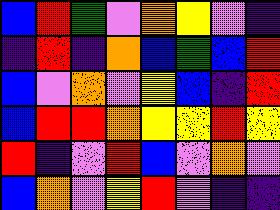[["blue", "red", "green", "violet", "orange", "yellow", "violet", "indigo"], ["indigo", "red", "indigo", "orange", "blue", "green", "blue", "red"], ["blue", "violet", "orange", "violet", "yellow", "blue", "indigo", "red"], ["blue", "red", "red", "orange", "yellow", "yellow", "red", "yellow"], ["red", "indigo", "violet", "red", "blue", "violet", "orange", "violet"], ["blue", "orange", "violet", "yellow", "red", "violet", "indigo", "indigo"]]